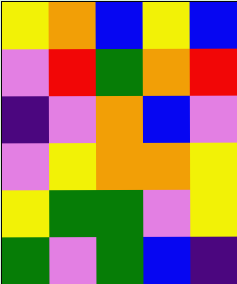[["yellow", "orange", "blue", "yellow", "blue"], ["violet", "red", "green", "orange", "red"], ["indigo", "violet", "orange", "blue", "violet"], ["violet", "yellow", "orange", "orange", "yellow"], ["yellow", "green", "green", "violet", "yellow"], ["green", "violet", "green", "blue", "indigo"]]